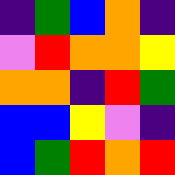[["indigo", "green", "blue", "orange", "indigo"], ["violet", "red", "orange", "orange", "yellow"], ["orange", "orange", "indigo", "red", "green"], ["blue", "blue", "yellow", "violet", "indigo"], ["blue", "green", "red", "orange", "red"]]